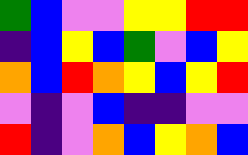[["green", "blue", "violet", "violet", "yellow", "yellow", "red", "red"], ["indigo", "blue", "yellow", "blue", "green", "violet", "blue", "yellow"], ["orange", "blue", "red", "orange", "yellow", "blue", "yellow", "red"], ["violet", "indigo", "violet", "blue", "indigo", "indigo", "violet", "violet"], ["red", "indigo", "violet", "orange", "blue", "yellow", "orange", "blue"]]